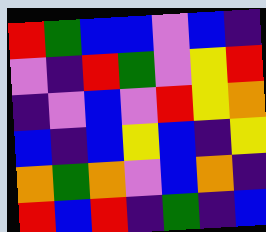[["red", "green", "blue", "blue", "violet", "blue", "indigo"], ["violet", "indigo", "red", "green", "violet", "yellow", "red"], ["indigo", "violet", "blue", "violet", "red", "yellow", "orange"], ["blue", "indigo", "blue", "yellow", "blue", "indigo", "yellow"], ["orange", "green", "orange", "violet", "blue", "orange", "indigo"], ["red", "blue", "red", "indigo", "green", "indigo", "blue"]]